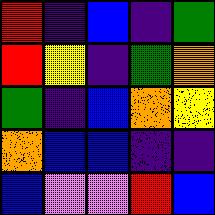[["red", "indigo", "blue", "indigo", "green"], ["red", "yellow", "indigo", "green", "orange"], ["green", "indigo", "blue", "orange", "yellow"], ["orange", "blue", "blue", "indigo", "indigo"], ["blue", "violet", "violet", "red", "blue"]]